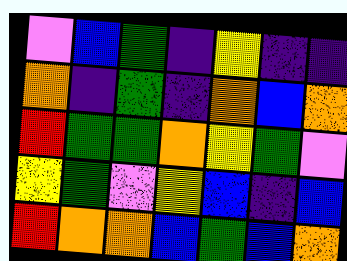[["violet", "blue", "green", "indigo", "yellow", "indigo", "indigo"], ["orange", "indigo", "green", "indigo", "orange", "blue", "orange"], ["red", "green", "green", "orange", "yellow", "green", "violet"], ["yellow", "green", "violet", "yellow", "blue", "indigo", "blue"], ["red", "orange", "orange", "blue", "green", "blue", "orange"]]